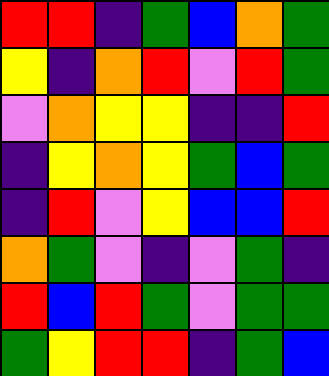[["red", "red", "indigo", "green", "blue", "orange", "green"], ["yellow", "indigo", "orange", "red", "violet", "red", "green"], ["violet", "orange", "yellow", "yellow", "indigo", "indigo", "red"], ["indigo", "yellow", "orange", "yellow", "green", "blue", "green"], ["indigo", "red", "violet", "yellow", "blue", "blue", "red"], ["orange", "green", "violet", "indigo", "violet", "green", "indigo"], ["red", "blue", "red", "green", "violet", "green", "green"], ["green", "yellow", "red", "red", "indigo", "green", "blue"]]